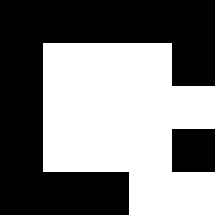[["black", "black", "black", "black", "black"], ["black", "white", "white", "white", "black"], ["black", "white", "white", "white", "white"], ["black", "white", "white", "white", "black"], ["black", "black", "black", "white", "white"]]